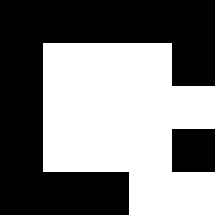[["black", "black", "black", "black", "black"], ["black", "white", "white", "white", "black"], ["black", "white", "white", "white", "white"], ["black", "white", "white", "white", "black"], ["black", "black", "black", "white", "white"]]